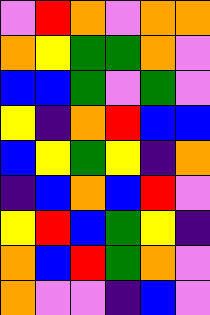[["violet", "red", "orange", "violet", "orange", "orange"], ["orange", "yellow", "green", "green", "orange", "violet"], ["blue", "blue", "green", "violet", "green", "violet"], ["yellow", "indigo", "orange", "red", "blue", "blue"], ["blue", "yellow", "green", "yellow", "indigo", "orange"], ["indigo", "blue", "orange", "blue", "red", "violet"], ["yellow", "red", "blue", "green", "yellow", "indigo"], ["orange", "blue", "red", "green", "orange", "violet"], ["orange", "violet", "violet", "indigo", "blue", "violet"]]